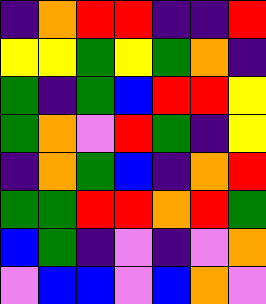[["indigo", "orange", "red", "red", "indigo", "indigo", "red"], ["yellow", "yellow", "green", "yellow", "green", "orange", "indigo"], ["green", "indigo", "green", "blue", "red", "red", "yellow"], ["green", "orange", "violet", "red", "green", "indigo", "yellow"], ["indigo", "orange", "green", "blue", "indigo", "orange", "red"], ["green", "green", "red", "red", "orange", "red", "green"], ["blue", "green", "indigo", "violet", "indigo", "violet", "orange"], ["violet", "blue", "blue", "violet", "blue", "orange", "violet"]]